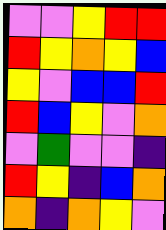[["violet", "violet", "yellow", "red", "red"], ["red", "yellow", "orange", "yellow", "blue"], ["yellow", "violet", "blue", "blue", "red"], ["red", "blue", "yellow", "violet", "orange"], ["violet", "green", "violet", "violet", "indigo"], ["red", "yellow", "indigo", "blue", "orange"], ["orange", "indigo", "orange", "yellow", "violet"]]